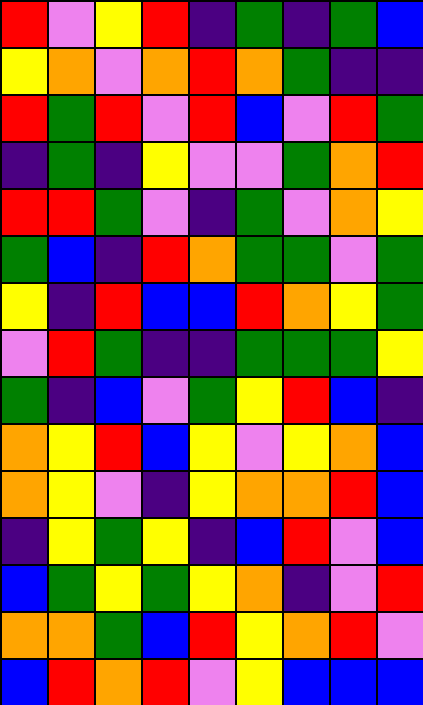[["red", "violet", "yellow", "red", "indigo", "green", "indigo", "green", "blue"], ["yellow", "orange", "violet", "orange", "red", "orange", "green", "indigo", "indigo"], ["red", "green", "red", "violet", "red", "blue", "violet", "red", "green"], ["indigo", "green", "indigo", "yellow", "violet", "violet", "green", "orange", "red"], ["red", "red", "green", "violet", "indigo", "green", "violet", "orange", "yellow"], ["green", "blue", "indigo", "red", "orange", "green", "green", "violet", "green"], ["yellow", "indigo", "red", "blue", "blue", "red", "orange", "yellow", "green"], ["violet", "red", "green", "indigo", "indigo", "green", "green", "green", "yellow"], ["green", "indigo", "blue", "violet", "green", "yellow", "red", "blue", "indigo"], ["orange", "yellow", "red", "blue", "yellow", "violet", "yellow", "orange", "blue"], ["orange", "yellow", "violet", "indigo", "yellow", "orange", "orange", "red", "blue"], ["indigo", "yellow", "green", "yellow", "indigo", "blue", "red", "violet", "blue"], ["blue", "green", "yellow", "green", "yellow", "orange", "indigo", "violet", "red"], ["orange", "orange", "green", "blue", "red", "yellow", "orange", "red", "violet"], ["blue", "red", "orange", "red", "violet", "yellow", "blue", "blue", "blue"]]